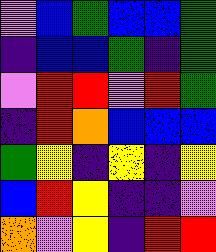[["violet", "blue", "green", "blue", "blue", "green"], ["indigo", "blue", "blue", "green", "indigo", "green"], ["violet", "red", "red", "violet", "red", "green"], ["indigo", "red", "orange", "blue", "blue", "blue"], ["green", "yellow", "indigo", "yellow", "indigo", "yellow"], ["blue", "red", "yellow", "indigo", "indigo", "violet"], ["orange", "violet", "yellow", "indigo", "red", "red"]]